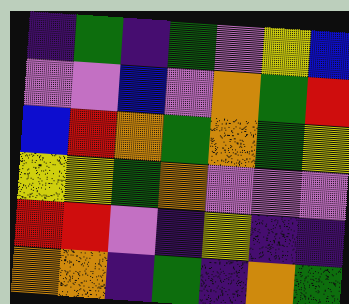[["indigo", "green", "indigo", "green", "violet", "yellow", "blue"], ["violet", "violet", "blue", "violet", "orange", "green", "red"], ["blue", "red", "orange", "green", "orange", "green", "yellow"], ["yellow", "yellow", "green", "orange", "violet", "violet", "violet"], ["red", "red", "violet", "indigo", "yellow", "indigo", "indigo"], ["orange", "orange", "indigo", "green", "indigo", "orange", "green"]]